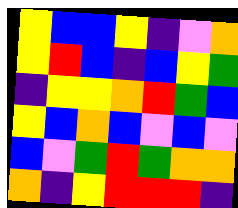[["yellow", "blue", "blue", "yellow", "indigo", "violet", "orange"], ["yellow", "red", "blue", "indigo", "blue", "yellow", "green"], ["indigo", "yellow", "yellow", "orange", "red", "green", "blue"], ["yellow", "blue", "orange", "blue", "violet", "blue", "violet"], ["blue", "violet", "green", "red", "green", "orange", "orange"], ["orange", "indigo", "yellow", "red", "red", "red", "indigo"]]